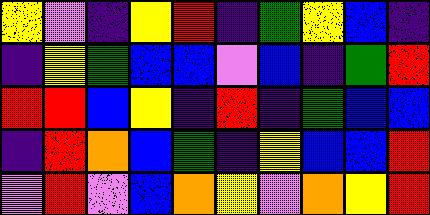[["yellow", "violet", "indigo", "yellow", "red", "indigo", "green", "yellow", "blue", "indigo"], ["indigo", "yellow", "green", "blue", "blue", "violet", "blue", "indigo", "green", "red"], ["red", "red", "blue", "yellow", "indigo", "red", "indigo", "green", "blue", "blue"], ["indigo", "red", "orange", "blue", "green", "indigo", "yellow", "blue", "blue", "red"], ["violet", "red", "violet", "blue", "orange", "yellow", "violet", "orange", "yellow", "red"]]